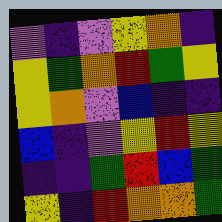[["violet", "indigo", "violet", "yellow", "orange", "indigo"], ["yellow", "green", "orange", "red", "green", "yellow"], ["yellow", "orange", "violet", "blue", "indigo", "indigo"], ["blue", "indigo", "violet", "yellow", "red", "yellow"], ["indigo", "indigo", "green", "red", "blue", "green"], ["yellow", "indigo", "red", "orange", "orange", "green"]]